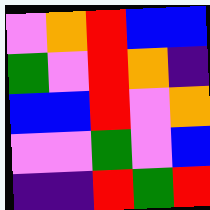[["violet", "orange", "red", "blue", "blue"], ["green", "violet", "red", "orange", "indigo"], ["blue", "blue", "red", "violet", "orange"], ["violet", "violet", "green", "violet", "blue"], ["indigo", "indigo", "red", "green", "red"]]